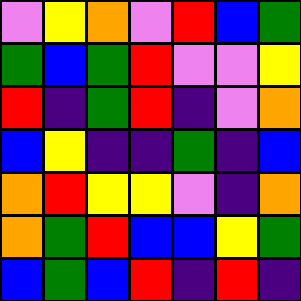[["violet", "yellow", "orange", "violet", "red", "blue", "green"], ["green", "blue", "green", "red", "violet", "violet", "yellow"], ["red", "indigo", "green", "red", "indigo", "violet", "orange"], ["blue", "yellow", "indigo", "indigo", "green", "indigo", "blue"], ["orange", "red", "yellow", "yellow", "violet", "indigo", "orange"], ["orange", "green", "red", "blue", "blue", "yellow", "green"], ["blue", "green", "blue", "red", "indigo", "red", "indigo"]]